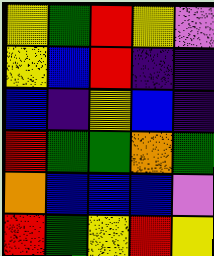[["yellow", "green", "red", "yellow", "violet"], ["yellow", "blue", "red", "indigo", "indigo"], ["blue", "indigo", "yellow", "blue", "indigo"], ["red", "green", "green", "orange", "green"], ["orange", "blue", "blue", "blue", "violet"], ["red", "green", "yellow", "red", "yellow"]]